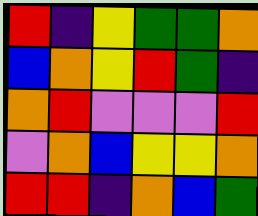[["red", "indigo", "yellow", "green", "green", "orange"], ["blue", "orange", "yellow", "red", "green", "indigo"], ["orange", "red", "violet", "violet", "violet", "red"], ["violet", "orange", "blue", "yellow", "yellow", "orange"], ["red", "red", "indigo", "orange", "blue", "green"]]